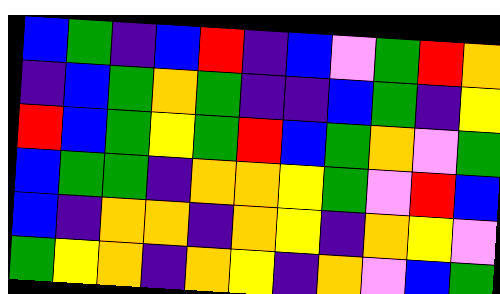[["blue", "green", "indigo", "blue", "red", "indigo", "blue", "violet", "green", "red", "orange"], ["indigo", "blue", "green", "orange", "green", "indigo", "indigo", "blue", "green", "indigo", "yellow"], ["red", "blue", "green", "yellow", "green", "red", "blue", "green", "orange", "violet", "green"], ["blue", "green", "green", "indigo", "orange", "orange", "yellow", "green", "violet", "red", "blue"], ["blue", "indigo", "orange", "orange", "indigo", "orange", "yellow", "indigo", "orange", "yellow", "violet"], ["green", "yellow", "orange", "indigo", "orange", "yellow", "indigo", "orange", "violet", "blue", "green"]]